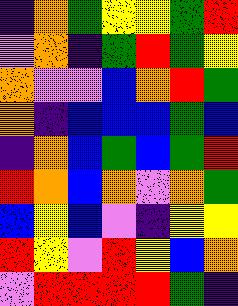[["indigo", "orange", "green", "yellow", "yellow", "green", "red"], ["violet", "orange", "indigo", "green", "red", "green", "yellow"], ["orange", "violet", "violet", "blue", "orange", "red", "green"], ["orange", "indigo", "blue", "blue", "blue", "green", "blue"], ["indigo", "orange", "blue", "green", "blue", "green", "red"], ["red", "orange", "blue", "orange", "violet", "orange", "green"], ["blue", "yellow", "blue", "violet", "indigo", "yellow", "yellow"], ["red", "yellow", "violet", "red", "yellow", "blue", "orange"], ["violet", "red", "red", "red", "red", "green", "indigo"]]